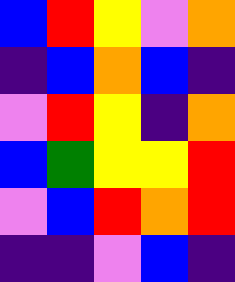[["blue", "red", "yellow", "violet", "orange"], ["indigo", "blue", "orange", "blue", "indigo"], ["violet", "red", "yellow", "indigo", "orange"], ["blue", "green", "yellow", "yellow", "red"], ["violet", "blue", "red", "orange", "red"], ["indigo", "indigo", "violet", "blue", "indigo"]]